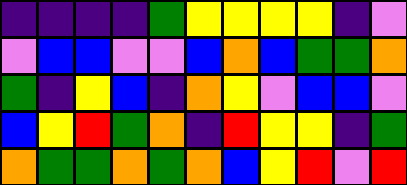[["indigo", "indigo", "indigo", "indigo", "green", "yellow", "yellow", "yellow", "yellow", "indigo", "violet"], ["violet", "blue", "blue", "violet", "violet", "blue", "orange", "blue", "green", "green", "orange"], ["green", "indigo", "yellow", "blue", "indigo", "orange", "yellow", "violet", "blue", "blue", "violet"], ["blue", "yellow", "red", "green", "orange", "indigo", "red", "yellow", "yellow", "indigo", "green"], ["orange", "green", "green", "orange", "green", "orange", "blue", "yellow", "red", "violet", "red"]]